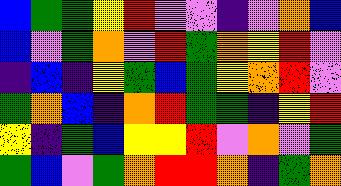[["blue", "green", "green", "yellow", "red", "violet", "violet", "indigo", "violet", "orange", "blue"], ["blue", "violet", "green", "orange", "violet", "red", "green", "orange", "yellow", "red", "violet"], ["indigo", "blue", "indigo", "yellow", "green", "blue", "green", "yellow", "orange", "red", "violet"], ["green", "orange", "blue", "indigo", "orange", "red", "green", "green", "indigo", "yellow", "red"], ["yellow", "indigo", "green", "blue", "yellow", "yellow", "red", "violet", "orange", "violet", "green"], ["green", "blue", "violet", "green", "orange", "red", "red", "orange", "indigo", "green", "orange"]]